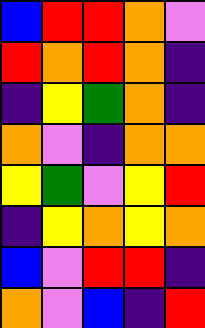[["blue", "red", "red", "orange", "violet"], ["red", "orange", "red", "orange", "indigo"], ["indigo", "yellow", "green", "orange", "indigo"], ["orange", "violet", "indigo", "orange", "orange"], ["yellow", "green", "violet", "yellow", "red"], ["indigo", "yellow", "orange", "yellow", "orange"], ["blue", "violet", "red", "red", "indigo"], ["orange", "violet", "blue", "indigo", "red"]]